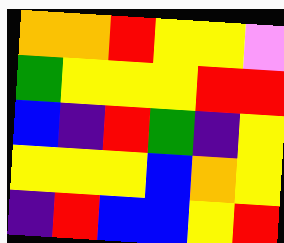[["orange", "orange", "red", "yellow", "yellow", "violet"], ["green", "yellow", "yellow", "yellow", "red", "red"], ["blue", "indigo", "red", "green", "indigo", "yellow"], ["yellow", "yellow", "yellow", "blue", "orange", "yellow"], ["indigo", "red", "blue", "blue", "yellow", "red"]]